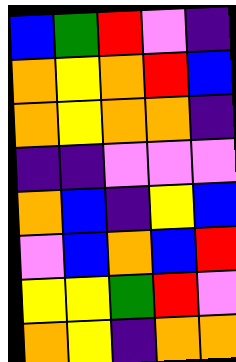[["blue", "green", "red", "violet", "indigo"], ["orange", "yellow", "orange", "red", "blue"], ["orange", "yellow", "orange", "orange", "indigo"], ["indigo", "indigo", "violet", "violet", "violet"], ["orange", "blue", "indigo", "yellow", "blue"], ["violet", "blue", "orange", "blue", "red"], ["yellow", "yellow", "green", "red", "violet"], ["orange", "yellow", "indigo", "orange", "orange"]]